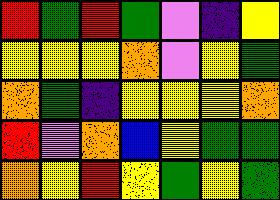[["red", "green", "red", "green", "violet", "indigo", "yellow"], ["yellow", "yellow", "yellow", "orange", "violet", "yellow", "green"], ["orange", "green", "indigo", "yellow", "yellow", "yellow", "orange"], ["red", "violet", "orange", "blue", "yellow", "green", "green"], ["orange", "yellow", "red", "yellow", "green", "yellow", "green"]]